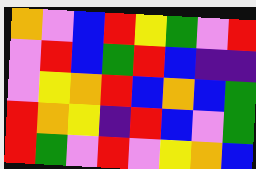[["orange", "violet", "blue", "red", "yellow", "green", "violet", "red"], ["violet", "red", "blue", "green", "red", "blue", "indigo", "indigo"], ["violet", "yellow", "orange", "red", "blue", "orange", "blue", "green"], ["red", "orange", "yellow", "indigo", "red", "blue", "violet", "green"], ["red", "green", "violet", "red", "violet", "yellow", "orange", "blue"]]